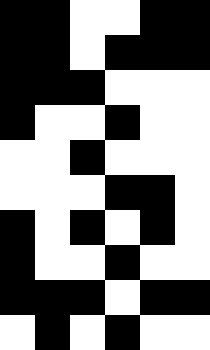[["black", "black", "white", "white", "black", "black"], ["black", "black", "white", "black", "black", "black"], ["black", "black", "black", "white", "white", "white"], ["black", "white", "white", "black", "white", "white"], ["white", "white", "black", "white", "white", "white"], ["white", "white", "white", "black", "black", "white"], ["black", "white", "black", "white", "black", "white"], ["black", "white", "white", "black", "white", "white"], ["black", "black", "black", "white", "black", "black"], ["white", "black", "white", "black", "white", "white"]]